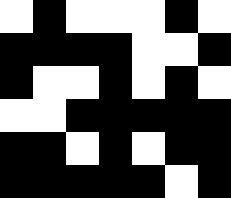[["white", "black", "white", "white", "white", "black", "white"], ["black", "black", "black", "black", "white", "white", "black"], ["black", "white", "white", "black", "white", "black", "white"], ["white", "white", "black", "black", "black", "black", "black"], ["black", "black", "white", "black", "white", "black", "black"], ["black", "black", "black", "black", "black", "white", "black"]]